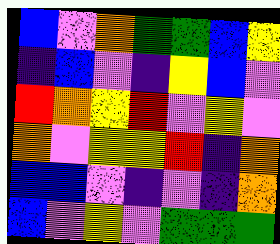[["blue", "violet", "orange", "green", "green", "blue", "yellow"], ["indigo", "blue", "violet", "indigo", "yellow", "blue", "violet"], ["red", "orange", "yellow", "red", "violet", "yellow", "violet"], ["orange", "violet", "yellow", "yellow", "red", "indigo", "orange"], ["blue", "blue", "violet", "indigo", "violet", "indigo", "orange"], ["blue", "violet", "yellow", "violet", "green", "green", "green"]]